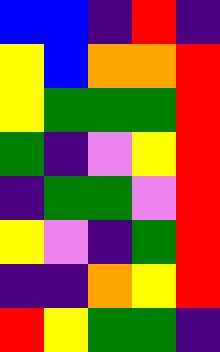[["blue", "blue", "indigo", "red", "indigo"], ["yellow", "blue", "orange", "orange", "red"], ["yellow", "green", "green", "green", "red"], ["green", "indigo", "violet", "yellow", "red"], ["indigo", "green", "green", "violet", "red"], ["yellow", "violet", "indigo", "green", "red"], ["indigo", "indigo", "orange", "yellow", "red"], ["red", "yellow", "green", "green", "indigo"]]